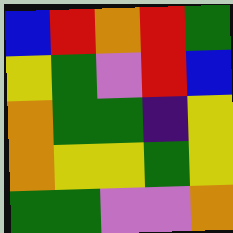[["blue", "red", "orange", "red", "green"], ["yellow", "green", "violet", "red", "blue"], ["orange", "green", "green", "indigo", "yellow"], ["orange", "yellow", "yellow", "green", "yellow"], ["green", "green", "violet", "violet", "orange"]]